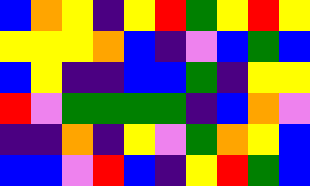[["blue", "orange", "yellow", "indigo", "yellow", "red", "green", "yellow", "red", "yellow"], ["yellow", "yellow", "yellow", "orange", "blue", "indigo", "violet", "blue", "green", "blue"], ["blue", "yellow", "indigo", "indigo", "blue", "blue", "green", "indigo", "yellow", "yellow"], ["red", "violet", "green", "green", "green", "green", "indigo", "blue", "orange", "violet"], ["indigo", "indigo", "orange", "indigo", "yellow", "violet", "green", "orange", "yellow", "blue"], ["blue", "blue", "violet", "red", "blue", "indigo", "yellow", "red", "green", "blue"]]